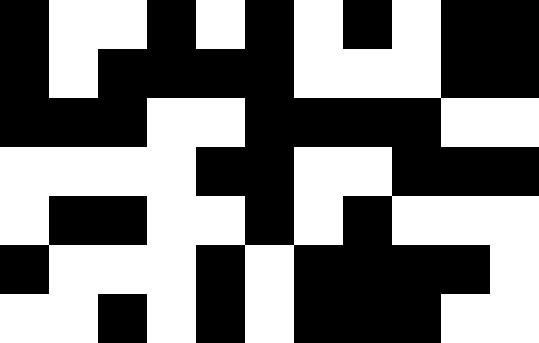[["black", "white", "white", "black", "white", "black", "white", "black", "white", "black", "black"], ["black", "white", "black", "black", "black", "black", "white", "white", "white", "black", "black"], ["black", "black", "black", "white", "white", "black", "black", "black", "black", "white", "white"], ["white", "white", "white", "white", "black", "black", "white", "white", "black", "black", "black"], ["white", "black", "black", "white", "white", "black", "white", "black", "white", "white", "white"], ["black", "white", "white", "white", "black", "white", "black", "black", "black", "black", "white"], ["white", "white", "black", "white", "black", "white", "black", "black", "black", "white", "white"]]